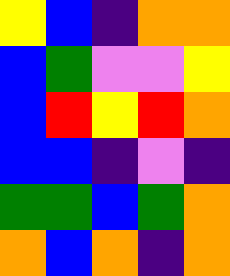[["yellow", "blue", "indigo", "orange", "orange"], ["blue", "green", "violet", "violet", "yellow"], ["blue", "red", "yellow", "red", "orange"], ["blue", "blue", "indigo", "violet", "indigo"], ["green", "green", "blue", "green", "orange"], ["orange", "blue", "orange", "indigo", "orange"]]